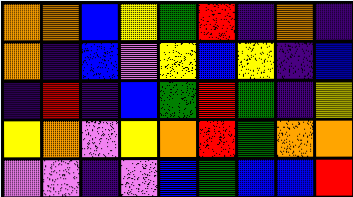[["orange", "orange", "blue", "yellow", "green", "red", "indigo", "orange", "indigo"], ["orange", "indigo", "blue", "violet", "yellow", "blue", "yellow", "indigo", "blue"], ["indigo", "red", "indigo", "blue", "green", "red", "green", "indigo", "yellow"], ["yellow", "orange", "violet", "yellow", "orange", "red", "green", "orange", "orange"], ["violet", "violet", "indigo", "violet", "blue", "green", "blue", "blue", "red"]]